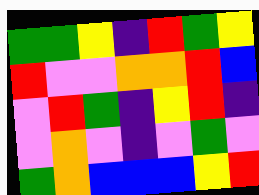[["green", "green", "yellow", "indigo", "red", "green", "yellow"], ["red", "violet", "violet", "orange", "orange", "red", "blue"], ["violet", "red", "green", "indigo", "yellow", "red", "indigo"], ["violet", "orange", "violet", "indigo", "violet", "green", "violet"], ["green", "orange", "blue", "blue", "blue", "yellow", "red"]]